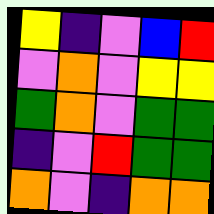[["yellow", "indigo", "violet", "blue", "red"], ["violet", "orange", "violet", "yellow", "yellow"], ["green", "orange", "violet", "green", "green"], ["indigo", "violet", "red", "green", "green"], ["orange", "violet", "indigo", "orange", "orange"]]